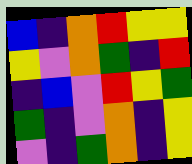[["blue", "indigo", "orange", "red", "yellow", "yellow"], ["yellow", "violet", "orange", "green", "indigo", "red"], ["indigo", "blue", "violet", "red", "yellow", "green"], ["green", "indigo", "violet", "orange", "indigo", "yellow"], ["violet", "indigo", "green", "orange", "indigo", "yellow"]]